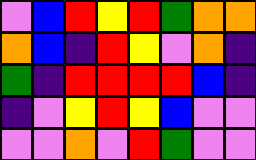[["violet", "blue", "red", "yellow", "red", "green", "orange", "orange"], ["orange", "blue", "indigo", "red", "yellow", "violet", "orange", "indigo"], ["green", "indigo", "red", "red", "red", "red", "blue", "indigo"], ["indigo", "violet", "yellow", "red", "yellow", "blue", "violet", "violet"], ["violet", "violet", "orange", "violet", "red", "green", "violet", "violet"]]